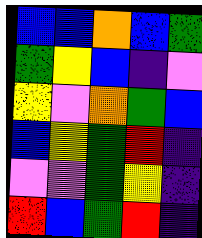[["blue", "blue", "orange", "blue", "green"], ["green", "yellow", "blue", "indigo", "violet"], ["yellow", "violet", "orange", "green", "blue"], ["blue", "yellow", "green", "red", "indigo"], ["violet", "violet", "green", "yellow", "indigo"], ["red", "blue", "green", "red", "indigo"]]